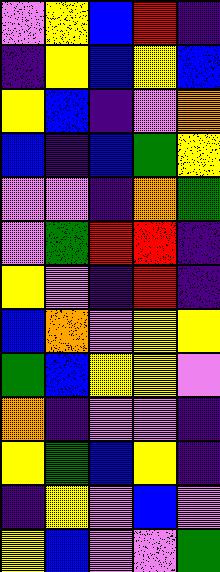[["violet", "yellow", "blue", "red", "indigo"], ["indigo", "yellow", "blue", "yellow", "blue"], ["yellow", "blue", "indigo", "violet", "orange"], ["blue", "indigo", "blue", "green", "yellow"], ["violet", "violet", "indigo", "orange", "green"], ["violet", "green", "red", "red", "indigo"], ["yellow", "violet", "indigo", "red", "indigo"], ["blue", "orange", "violet", "yellow", "yellow"], ["green", "blue", "yellow", "yellow", "violet"], ["orange", "indigo", "violet", "violet", "indigo"], ["yellow", "green", "blue", "yellow", "indigo"], ["indigo", "yellow", "violet", "blue", "violet"], ["yellow", "blue", "violet", "violet", "green"]]